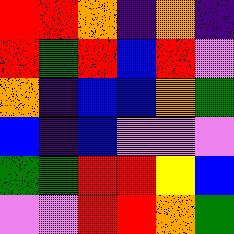[["red", "red", "orange", "indigo", "orange", "indigo"], ["red", "green", "red", "blue", "red", "violet"], ["orange", "indigo", "blue", "blue", "orange", "green"], ["blue", "indigo", "blue", "violet", "violet", "violet"], ["green", "green", "red", "red", "yellow", "blue"], ["violet", "violet", "red", "red", "orange", "green"]]